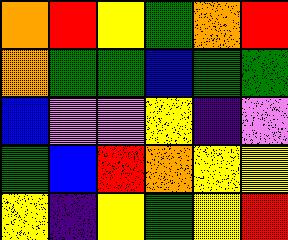[["orange", "red", "yellow", "green", "orange", "red"], ["orange", "green", "green", "blue", "green", "green"], ["blue", "violet", "violet", "yellow", "indigo", "violet"], ["green", "blue", "red", "orange", "yellow", "yellow"], ["yellow", "indigo", "yellow", "green", "yellow", "red"]]